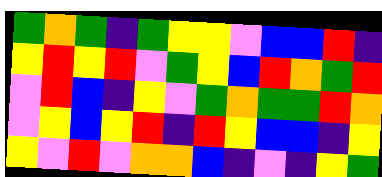[["green", "orange", "green", "indigo", "green", "yellow", "yellow", "violet", "blue", "blue", "red", "indigo"], ["yellow", "red", "yellow", "red", "violet", "green", "yellow", "blue", "red", "orange", "green", "red"], ["violet", "red", "blue", "indigo", "yellow", "violet", "green", "orange", "green", "green", "red", "orange"], ["violet", "yellow", "blue", "yellow", "red", "indigo", "red", "yellow", "blue", "blue", "indigo", "yellow"], ["yellow", "violet", "red", "violet", "orange", "orange", "blue", "indigo", "violet", "indigo", "yellow", "green"]]